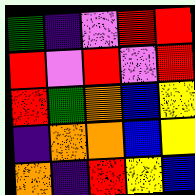[["green", "indigo", "violet", "red", "red"], ["red", "violet", "red", "violet", "red"], ["red", "green", "orange", "blue", "yellow"], ["indigo", "orange", "orange", "blue", "yellow"], ["orange", "indigo", "red", "yellow", "blue"]]